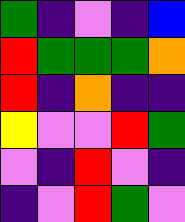[["green", "indigo", "violet", "indigo", "blue"], ["red", "green", "green", "green", "orange"], ["red", "indigo", "orange", "indigo", "indigo"], ["yellow", "violet", "violet", "red", "green"], ["violet", "indigo", "red", "violet", "indigo"], ["indigo", "violet", "red", "green", "violet"]]